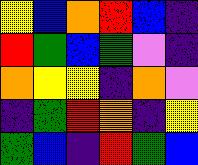[["yellow", "blue", "orange", "red", "blue", "indigo"], ["red", "green", "blue", "green", "violet", "indigo"], ["orange", "yellow", "yellow", "indigo", "orange", "violet"], ["indigo", "green", "red", "orange", "indigo", "yellow"], ["green", "blue", "indigo", "red", "green", "blue"]]